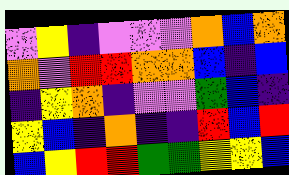[["violet", "yellow", "indigo", "violet", "violet", "violet", "orange", "blue", "orange"], ["orange", "violet", "red", "red", "orange", "orange", "blue", "indigo", "blue"], ["indigo", "yellow", "orange", "indigo", "violet", "violet", "green", "blue", "indigo"], ["yellow", "blue", "indigo", "orange", "indigo", "indigo", "red", "blue", "red"], ["blue", "yellow", "red", "red", "green", "green", "yellow", "yellow", "blue"]]